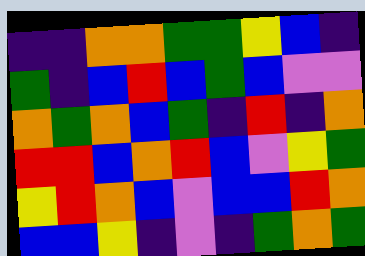[["indigo", "indigo", "orange", "orange", "green", "green", "yellow", "blue", "indigo"], ["green", "indigo", "blue", "red", "blue", "green", "blue", "violet", "violet"], ["orange", "green", "orange", "blue", "green", "indigo", "red", "indigo", "orange"], ["red", "red", "blue", "orange", "red", "blue", "violet", "yellow", "green"], ["yellow", "red", "orange", "blue", "violet", "blue", "blue", "red", "orange"], ["blue", "blue", "yellow", "indigo", "violet", "indigo", "green", "orange", "green"]]